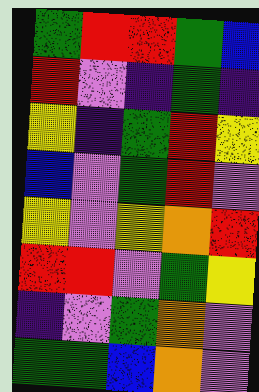[["green", "red", "red", "green", "blue"], ["red", "violet", "indigo", "green", "indigo"], ["yellow", "indigo", "green", "red", "yellow"], ["blue", "violet", "green", "red", "violet"], ["yellow", "violet", "yellow", "orange", "red"], ["red", "red", "violet", "green", "yellow"], ["indigo", "violet", "green", "orange", "violet"], ["green", "green", "blue", "orange", "violet"]]